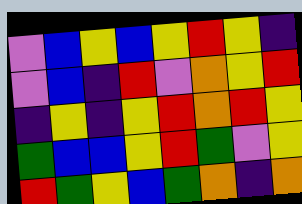[["violet", "blue", "yellow", "blue", "yellow", "red", "yellow", "indigo"], ["violet", "blue", "indigo", "red", "violet", "orange", "yellow", "red"], ["indigo", "yellow", "indigo", "yellow", "red", "orange", "red", "yellow"], ["green", "blue", "blue", "yellow", "red", "green", "violet", "yellow"], ["red", "green", "yellow", "blue", "green", "orange", "indigo", "orange"]]